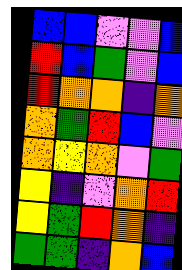[["blue", "blue", "violet", "violet", "blue"], ["red", "blue", "green", "violet", "blue"], ["red", "orange", "orange", "indigo", "orange"], ["orange", "green", "red", "blue", "violet"], ["orange", "yellow", "orange", "violet", "green"], ["yellow", "indigo", "violet", "orange", "red"], ["yellow", "green", "red", "orange", "indigo"], ["green", "green", "indigo", "orange", "blue"]]